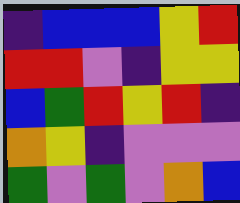[["indigo", "blue", "blue", "blue", "yellow", "red"], ["red", "red", "violet", "indigo", "yellow", "yellow"], ["blue", "green", "red", "yellow", "red", "indigo"], ["orange", "yellow", "indigo", "violet", "violet", "violet"], ["green", "violet", "green", "violet", "orange", "blue"]]